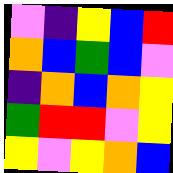[["violet", "indigo", "yellow", "blue", "red"], ["orange", "blue", "green", "blue", "violet"], ["indigo", "orange", "blue", "orange", "yellow"], ["green", "red", "red", "violet", "yellow"], ["yellow", "violet", "yellow", "orange", "blue"]]